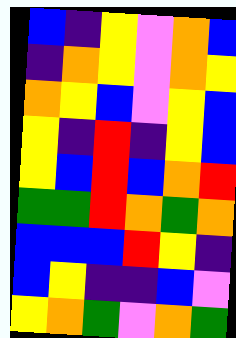[["blue", "indigo", "yellow", "violet", "orange", "blue"], ["indigo", "orange", "yellow", "violet", "orange", "yellow"], ["orange", "yellow", "blue", "violet", "yellow", "blue"], ["yellow", "indigo", "red", "indigo", "yellow", "blue"], ["yellow", "blue", "red", "blue", "orange", "red"], ["green", "green", "red", "orange", "green", "orange"], ["blue", "blue", "blue", "red", "yellow", "indigo"], ["blue", "yellow", "indigo", "indigo", "blue", "violet"], ["yellow", "orange", "green", "violet", "orange", "green"]]